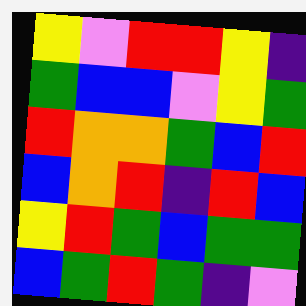[["yellow", "violet", "red", "red", "yellow", "indigo"], ["green", "blue", "blue", "violet", "yellow", "green"], ["red", "orange", "orange", "green", "blue", "red"], ["blue", "orange", "red", "indigo", "red", "blue"], ["yellow", "red", "green", "blue", "green", "green"], ["blue", "green", "red", "green", "indigo", "violet"]]